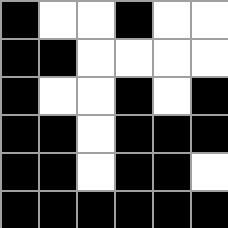[["black", "white", "white", "black", "white", "white"], ["black", "black", "white", "white", "white", "white"], ["black", "white", "white", "black", "white", "black"], ["black", "black", "white", "black", "black", "black"], ["black", "black", "white", "black", "black", "white"], ["black", "black", "black", "black", "black", "black"]]